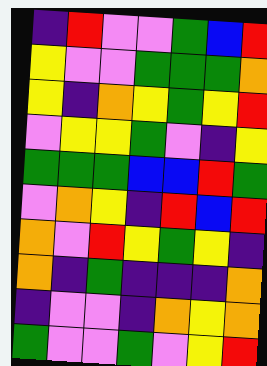[["indigo", "red", "violet", "violet", "green", "blue", "red"], ["yellow", "violet", "violet", "green", "green", "green", "orange"], ["yellow", "indigo", "orange", "yellow", "green", "yellow", "red"], ["violet", "yellow", "yellow", "green", "violet", "indigo", "yellow"], ["green", "green", "green", "blue", "blue", "red", "green"], ["violet", "orange", "yellow", "indigo", "red", "blue", "red"], ["orange", "violet", "red", "yellow", "green", "yellow", "indigo"], ["orange", "indigo", "green", "indigo", "indigo", "indigo", "orange"], ["indigo", "violet", "violet", "indigo", "orange", "yellow", "orange"], ["green", "violet", "violet", "green", "violet", "yellow", "red"]]